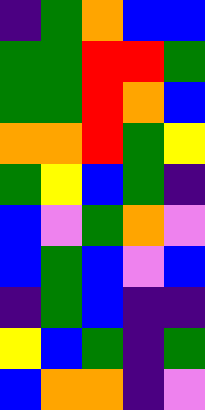[["indigo", "green", "orange", "blue", "blue"], ["green", "green", "red", "red", "green"], ["green", "green", "red", "orange", "blue"], ["orange", "orange", "red", "green", "yellow"], ["green", "yellow", "blue", "green", "indigo"], ["blue", "violet", "green", "orange", "violet"], ["blue", "green", "blue", "violet", "blue"], ["indigo", "green", "blue", "indigo", "indigo"], ["yellow", "blue", "green", "indigo", "green"], ["blue", "orange", "orange", "indigo", "violet"]]